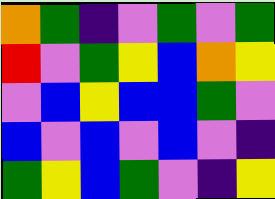[["orange", "green", "indigo", "violet", "green", "violet", "green"], ["red", "violet", "green", "yellow", "blue", "orange", "yellow"], ["violet", "blue", "yellow", "blue", "blue", "green", "violet"], ["blue", "violet", "blue", "violet", "blue", "violet", "indigo"], ["green", "yellow", "blue", "green", "violet", "indigo", "yellow"]]